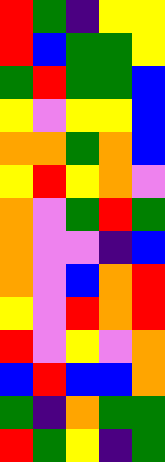[["red", "green", "indigo", "yellow", "yellow"], ["red", "blue", "green", "green", "yellow"], ["green", "red", "green", "green", "blue"], ["yellow", "violet", "yellow", "yellow", "blue"], ["orange", "orange", "green", "orange", "blue"], ["yellow", "red", "yellow", "orange", "violet"], ["orange", "violet", "green", "red", "green"], ["orange", "violet", "violet", "indigo", "blue"], ["orange", "violet", "blue", "orange", "red"], ["yellow", "violet", "red", "orange", "red"], ["red", "violet", "yellow", "violet", "orange"], ["blue", "red", "blue", "blue", "orange"], ["green", "indigo", "orange", "green", "green"], ["red", "green", "yellow", "indigo", "green"]]